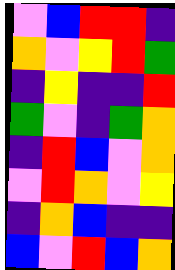[["violet", "blue", "red", "red", "indigo"], ["orange", "violet", "yellow", "red", "green"], ["indigo", "yellow", "indigo", "indigo", "red"], ["green", "violet", "indigo", "green", "orange"], ["indigo", "red", "blue", "violet", "orange"], ["violet", "red", "orange", "violet", "yellow"], ["indigo", "orange", "blue", "indigo", "indigo"], ["blue", "violet", "red", "blue", "orange"]]